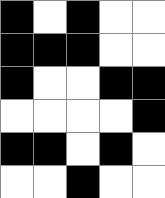[["black", "white", "black", "white", "white"], ["black", "black", "black", "white", "white"], ["black", "white", "white", "black", "black"], ["white", "white", "white", "white", "black"], ["black", "black", "white", "black", "white"], ["white", "white", "black", "white", "white"]]